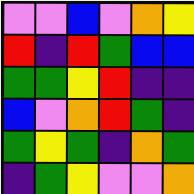[["violet", "violet", "blue", "violet", "orange", "yellow"], ["red", "indigo", "red", "green", "blue", "blue"], ["green", "green", "yellow", "red", "indigo", "indigo"], ["blue", "violet", "orange", "red", "green", "indigo"], ["green", "yellow", "green", "indigo", "orange", "green"], ["indigo", "green", "yellow", "violet", "violet", "orange"]]